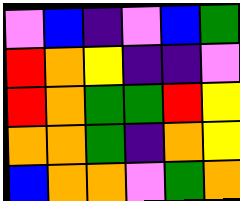[["violet", "blue", "indigo", "violet", "blue", "green"], ["red", "orange", "yellow", "indigo", "indigo", "violet"], ["red", "orange", "green", "green", "red", "yellow"], ["orange", "orange", "green", "indigo", "orange", "yellow"], ["blue", "orange", "orange", "violet", "green", "orange"]]